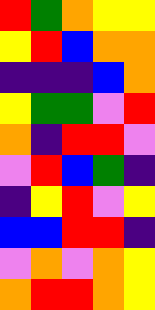[["red", "green", "orange", "yellow", "yellow"], ["yellow", "red", "blue", "orange", "orange"], ["indigo", "indigo", "indigo", "blue", "orange"], ["yellow", "green", "green", "violet", "red"], ["orange", "indigo", "red", "red", "violet"], ["violet", "red", "blue", "green", "indigo"], ["indigo", "yellow", "red", "violet", "yellow"], ["blue", "blue", "red", "red", "indigo"], ["violet", "orange", "violet", "orange", "yellow"], ["orange", "red", "red", "orange", "yellow"]]